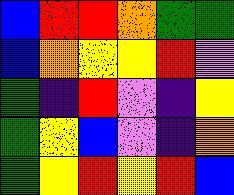[["blue", "red", "red", "orange", "green", "green"], ["blue", "orange", "yellow", "yellow", "red", "violet"], ["green", "indigo", "red", "violet", "indigo", "yellow"], ["green", "yellow", "blue", "violet", "indigo", "orange"], ["green", "yellow", "red", "yellow", "red", "blue"]]